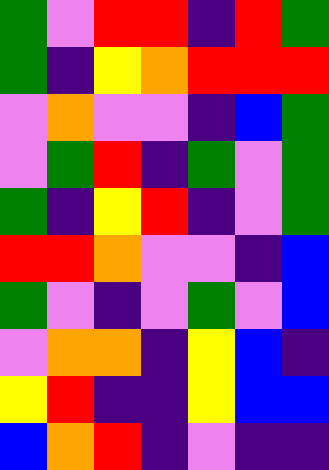[["green", "violet", "red", "red", "indigo", "red", "green"], ["green", "indigo", "yellow", "orange", "red", "red", "red"], ["violet", "orange", "violet", "violet", "indigo", "blue", "green"], ["violet", "green", "red", "indigo", "green", "violet", "green"], ["green", "indigo", "yellow", "red", "indigo", "violet", "green"], ["red", "red", "orange", "violet", "violet", "indigo", "blue"], ["green", "violet", "indigo", "violet", "green", "violet", "blue"], ["violet", "orange", "orange", "indigo", "yellow", "blue", "indigo"], ["yellow", "red", "indigo", "indigo", "yellow", "blue", "blue"], ["blue", "orange", "red", "indigo", "violet", "indigo", "indigo"]]